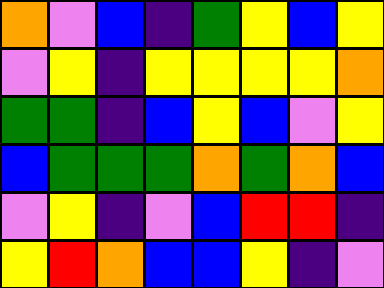[["orange", "violet", "blue", "indigo", "green", "yellow", "blue", "yellow"], ["violet", "yellow", "indigo", "yellow", "yellow", "yellow", "yellow", "orange"], ["green", "green", "indigo", "blue", "yellow", "blue", "violet", "yellow"], ["blue", "green", "green", "green", "orange", "green", "orange", "blue"], ["violet", "yellow", "indigo", "violet", "blue", "red", "red", "indigo"], ["yellow", "red", "orange", "blue", "blue", "yellow", "indigo", "violet"]]